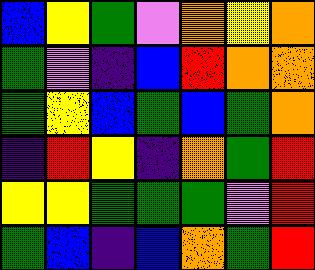[["blue", "yellow", "green", "violet", "orange", "yellow", "orange"], ["green", "violet", "indigo", "blue", "red", "orange", "orange"], ["green", "yellow", "blue", "green", "blue", "green", "orange"], ["indigo", "red", "yellow", "indigo", "orange", "green", "red"], ["yellow", "yellow", "green", "green", "green", "violet", "red"], ["green", "blue", "indigo", "blue", "orange", "green", "red"]]